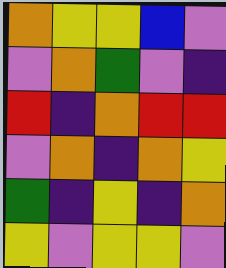[["orange", "yellow", "yellow", "blue", "violet"], ["violet", "orange", "green", "violet", "indigo"], ["red", "indigo", "orange", "red", "red"], ["violet", "orange", "indigo", "orange", "yellow"], ["green", "indigo", "yellow", "indigo", "orange"], ["yellow", "violet", "yellow", "yellow", "violet"]]